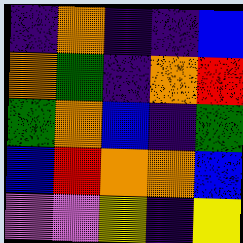[["indigo", "orange", "indigo", "indigo", "blue"], ["orange", "green", "indigo", "orange", "red"], ["green", "orange", "blue", "indigo", "green"], ["blue", "red", "orange", "orange", "blue"], ["violet", "violet", "yellow", "indigo", "yellow"]]